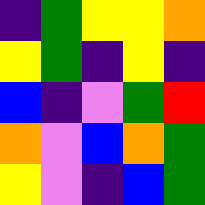[["indigo", "green", "yellow", "yellow", "orange"], ["yellow", "green", "indigo", "yellow", "indigo"], ["blue", "indigo", "violet", "green", "red"], ["orange", "violet", "blue", "orange", "green"], ["yellow", "violet", "indigo", "blue", "green"]]